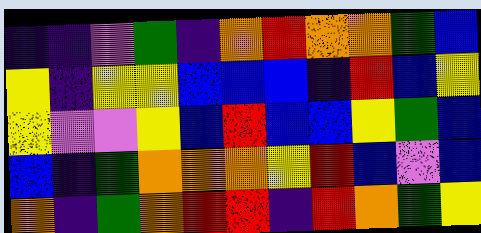[["indigo", "indigo", "violet", "green", "indigo", "orange", "red", "orange", "orange", "green", "blue"], ["yellow", "indigo", "yellow", "yellow", "blue", "blue", "blue", "indigo", "red", "blue", "yellow"], ["yellow", "violet", "violet", "yellow", "blue", "red", "blue", "blue", "yellow", "green", "blue"], ["blue", "indigo", "green", "orange", "orange", "orange", "yellow", "red", "blue", "violet", "blue"], ["orange", "indigo", "green", "orange", "red", "red", "indigo", "red", "orange", "green", "yellow"]]